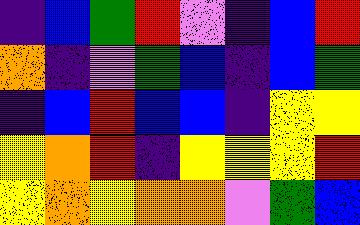[["indigo", "blue", "green", "red", "violet", "indigo", "blue", "red"], ["orange", "indigo", "violet", "green", "blue", "indigo", "blue", "green"], ["indigo", "blue", "red", "blue", "blue", "indigo", "yellow", "yellow"], ["yellow", "orange", "red", "indigo", "yellow", "yellow", "yellow", "red"], ["yellow", "orange", "yellow", "orange", "orange", "violet", "green", "blue"]]